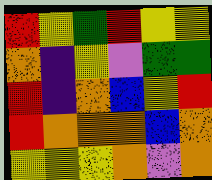[["red", "yellow", "green", "red", "yellow", "yellow"], ["orange", "indigo", "yellow", "violet", "green", "green"], ["red", "indigo", "orange", "blue", "yellow", "red"], ["red", "orange", "orange", "orange", "blue", "orange"], ["yellow", "yellow", "yellow", "orange", "violet", "orange"]]